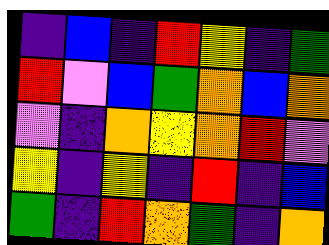[["indigo", "blue", "indigo", "red", "yellow", "indigo", "green"], ["red", "violet", "blue", "green", "orange", "blue", "orange"], ["violet", "indigo", "orange", "yellow", "orange", "red", "violet"], ["yellow", "indigo", "yellow", "indigo", "red", "indigo", "blue"], ["green", "indigo", "red", "orange", "green", "indigo", "orange"]]